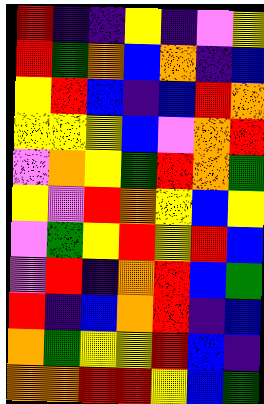[["red", "indigo", "indigo", "yellow", "indigo", "violet", "yellow"], ["red", "green", "orange", "blue", "orange", "indigo", "blue"], ["yellow", "red", "blue", "indigo", "blue", "red", "orange"], ["yellow", "yellow", "yellow", "blue", "violet", "orange", "red"], ["violet", "orange", "yellow", "green", "red", "orange", "green"], ["yellow", "violet", "red", "orange", "yellow", "blue", "yellow"], ["violet", "green", "yellow", "red", "yellow", "red", "blue"], ["violet", "red", "indigo", "orange", "red", "blue", "green"], ["red", "indigo", "blue", "orange", "red", "indigo", "blue"], ["orange", "green", "yellow", "yellow", "red", "blue", "indigo"], ["orange", "orange", "red", "red", "yellow", "blue", "green"]]